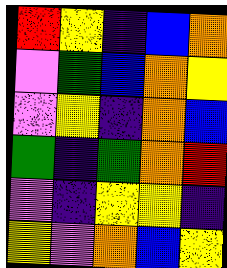[["red", "yellow", "indigo", "blue", "orange"], ["violet", "green", "blue", "orange", "yellow"], ["violet", "yellow", "indigo", "orange", "blue"], ["green", "indigo", "green", "orange", "red"], ["violet", "indigo", "yellow", "yellow", "indigo"], ["yellow", "violet", "orange", "blue", "yellow"]]